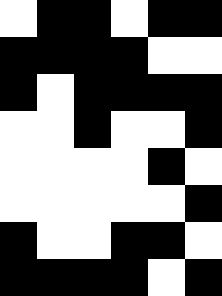[["white", "black", "black", "white", "black", "black"], ["black", "black", "black", "black", "white", "white"], ["black", "white", "black", "black", "black", "black"], ["white", "white", "black", "white", "white", "black"], ["white", "white", "white", "white", "black", "white"], ["white", "white", "white", "white", "white", "black"], ["black", "white", "white", "black", "black", "white"], ["black", "black", "black", "black", "white", "black"]]